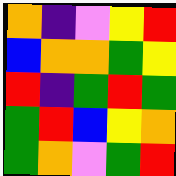[["orange", "indigo", "violet", "yellow", "red"], ["blue", "orange", "orange", "green", "yellow"], ["red", "indigo", "green", "red", "green"], ["green", "red", "blue", "yellow", "orange"], ["green", "orange", "violet", "green", "red"]]